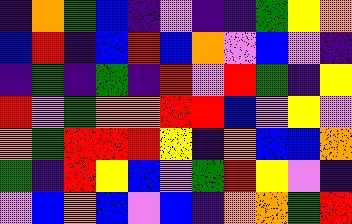[["indigo", "orange", "green", "blue", "indigo", "violet", "indigo", "indigo", "green", "yellow", "orange"], ["blue", "red", "indigo", "blue", "red", "blue", "orange", "violet", "blue", "violet", "indigo"], ["indigo", "green", "indigo", "green", "indigo", "red", "violet", "red", "green", "indigo", "yellow"], ["red", "violet", "green", "orange", "orange", "red", "red", "blue", "violet", "yellow", "violet"], ["orange", "green", "red", "red", "red", "yellow", "indigo", "orange", "blue", "blue", "orange"], ["green", "indigo", "red", "yellow", "blue", "violet", "green", "red", "yellow", "violet", "indigo"], ["violet", "blue", "orange", "blue", "violet", "blue", "indigo", "orange", "orange", "green", "red"]]